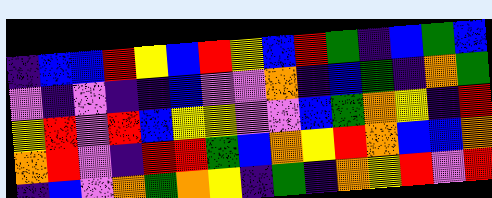[["indigo", "blue", "blue", "red", "yellow", "blue", "red", "yellow", "blue", "red", "green", "indigo", "blue", "green", "blue"], ["violet", "indigo", "violet", "indigo", "indigo", "blue", "violet", "violet", "orange", "indigo", "blue", "green", "indigo", "orange", "green"], ["yellow", "red", "violet", "red", "blue", "yellow", "yellow", "violet", "violet", "blue", "green", "orange", "yellow", "indigo", "red"], ["orange", "red", "violet", "indigo", "red", "red", "green", "blue", "orange", "yellow", "red", "orange", "blue", "blue", "orange"], ["indigo", "blue", "violet", "orange", "green", "orange", "yellow", "indigo", "green", "indigo", "orange", "yellow", "red", "violet", "red"]]